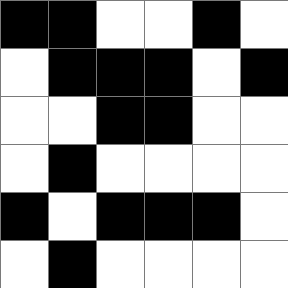[["black", "black", "white", "white", "black", "white"], ["white", "black", "black", "black", "white", "black"], ["white", "white", "black", "black", "white", "white"], ["white", "black", "white", "white", "white", "white"], ["black", "white", "black", "black", "black", "white"], ["white", "black", "white", "white", "white", "white"]]